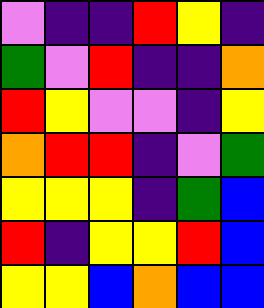[["violet", "indigo", "indigo", "red", "yellow", "indigo"], ["green", "violet", "red", "indigo", "indigo", "orange"], ["red", "yellow", "violet", "violet", "indigo", "yellow"], ["orange", "red", "red", "indigo", "violet", "green"], ["yellow", "yellow", "yellow", "indigo", "green", "blue"], ["red", "indigo", "yellow", "yellow", "red", "blue"], ["yellow", "yellow", "blue", "orange", "blue", "blue"]]